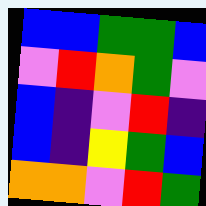[["blue", "blue", "green", "green", "blue"], ["violet", "red", "orange", "green", "violet"], ["blue", "indigo", "violet", "red", "indigo"], ["blue", "indigo", "yellow", "green", "blue"], ["orange", "orange", "violet", "red", "green"]]